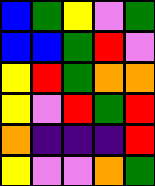[["blue", "green", "yellow", "violet", "green"], ["blue", "blue", "green", "red", "violet"], ["yellow", "red", "green", "orange", "orange"], ["yellow", "violet", "red", "green", "red"], ["orange", "indigo", "indigo", "indigo", "red"], ["yellow", "violet", "violet", "orange", "green"]]